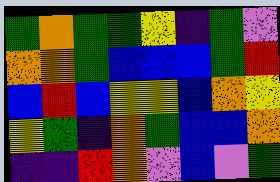[["green", "orange", "green", "green", "yellow", "indigo", "green", "violet"], ["orange", "orange", "green", "blue", "blue", "blue", "green", "red"], ["blue", "red", "blue", "yellow", "yellow", "blue", "orange", "yellow"], ["yellow", "green", "indigo", "orange", "green", "blue", "blue", "orange"], ["indigo", "indigo", "red", "orange", "violet", "blue", "violet", "green"]]